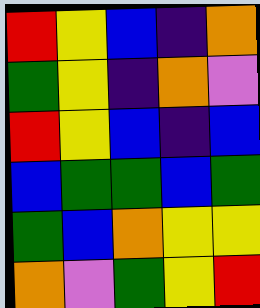[["red", "yellow", "blue", "indigo", "orange"], ["green", "yellow", "indigo", "orange", "violet"], ["red", "yellow", "blue", "indigo", "blue"], ["blue", "green", "green", "blue", "green"], ["green", "blue", "orange", "yellow", "yellow"], ["orange", "violet", "green", "yellow", "red"]]